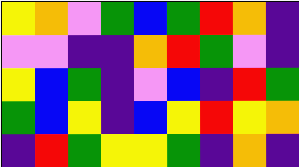[["yellow", "orange", "violet", "green", "blue", "green", "red", "orange", "indigo"], ["violet", "violet", "indigo", "indigo", "orange", "red", "green", "violet", "indigo"], ["yellow", "blue", "green", "indigo", "violet", "blue", "indigo", "red", "green"], ["green", "blue", "yellow", "indigo", "blue", "yellow", "red", "yellow", "orange"], ["indigo", "red", "green", "yellow", "yellow", "green", "indigo", "orange", "indigo"]]